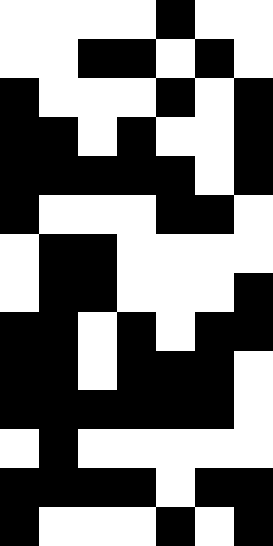[["white", "white", "white", "white", "black", "white", "white"], ["white", "white", "black", "black", "white", "black", "white"], ["black", "white", "white", "white", "black", "white", "black"], ["black", "black", "white", "black", "white", "white", "black"], ["black", "black", "black", "black", "black", "white", "black"], ["black", "white", "white", "white", "black", "black", "white"], ["white", "black", "black", "white", "white", "white", "white"], ["white", "black", "black", "white", "white", "white", "black"], ["black", "black", "white", "black", "white", "black", "black"], ["black", "black", "white", "black", "black", "black", "white"], ["black", "black", "black", "black", "black", "black", "white"], ["white", "black", "white", "white", "white", "white", "white"], ["black", "black", "black", "black", "white", "black", "black"], ["black", "white", "white", "white", "black", "white", "black"]]